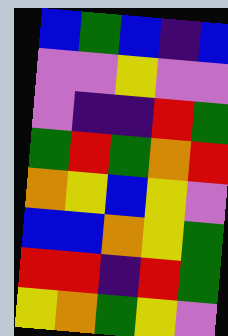[["blue", "green", "blue", "indigo", "blue"], ["violet", "violet", "yellow", "violet", "violet"], ["violet", "indigo", "indigo", "red", "green"], ["green", "red", "green", "orange", "red"], ["orange", "yellow", "blue", "yellow", "violet"], ["blue", "blue", "orange", "yellow", "green"], ["red", "red", "indigo", "red", "green"], ["yellow", "orange", "green", "yellow", "violet"]]